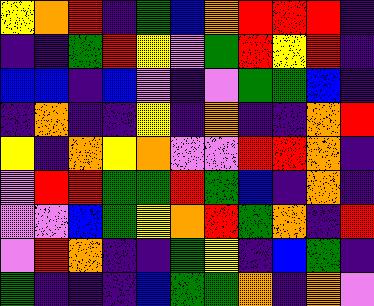[["yellow", "orange", "red", "indigo", "green", "blue", "orange", "red", "red", "red", "indigo"], ["indigo", "indigo", "green", "red", "yellow", "violet", "green", "red", "yellow", "red", "indigo"], ["blue", "blue", "indigo", "blue", "violet", "indigo", "violet", "green", "green", "blue", "indigo"], ["indigo", "orange", "indigo", "indigo", "yellow", "indigo", "orange", "indigo", "indigo", "orange", "red"], ["yellow", "indigo", "orange", "yellow", "orange", "violet", "violet", "red", "red", "orange", "indigo"], ["violet", "red", "red", "green", "green", "red", "green", "blue", "indigo", "orange", "indigo"], ["violet", "violet", "blue", "green", "yellow", "orange", "red", "green", "orange", "indigo", "red"], ["violet", "red", "orange", "indigo", "indigo", "green", "yellow", "indigo", "blue", "green", "indigo"], ["green", "indigo", "indigo", "indigo", "blue", "green", "green", "orange", "indigo", "orange", "violet"]]